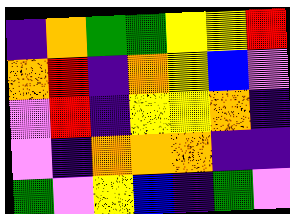[["indigo", "orange", "green", "green", "yellow", "yellow", "red"], ["orange", "red", "indigo", "orange", "yellow", "blue", "violet"], ["violet", "red", "indigo", "yellow", "yellow", "orange", "indigo"], ["violet", "indigo", "orange", "orange", "orange", "indigo", "indigo"], ["green", "violet", "yellow", "blue", "indigo", "green", "violet"]]